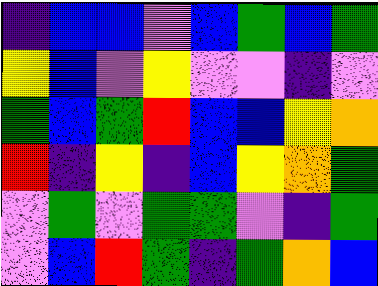[["indigo", "blue", "blue", "violet", "blue", "green", "blue", "green"], ["yellow", "blue", "violet", "yellow", "violet", "violet", "indigo", "violet"], ["green", "blue", "green", "red", "blue", "blue", "yellow", "orange"], ["red", "indigo", "yellow", "indigo", "blue", "yellow", "orange", "green"], ["violet", "green", "violet", "green", "green", "violet", "indigo", "green"], ["violet", "blue", "red", "green", "indigo", "green", "orange", "blue"]]